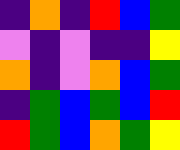[["indigo", "orange", "indigo", "red", "blue", "green"], ["violet", "indigo", "violet", "indigo", "indigo", "yellow"], ["orange", "indigo", "violet", "orange", "blue", "green"], ["indigo", "green", "blue", "green", "blue", "red"], ["red", "green", "blue", "orange", "green", "yellow"]]